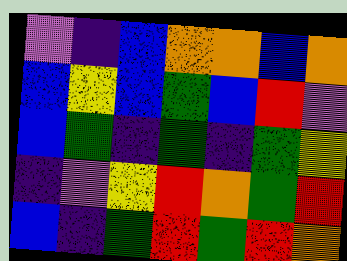[["violet", "indigo", "blue", "orange", "orange", "blue", "orange"], ["blue", "yellow", "blue", "green", "blue", "red", "violet"], ["blue", "green", "indigo", "green", "indigo", "green", "yellow"], ["indigo", "violet", "yellow", "red", "orange", "green", "red"], ["blue", "indigo", "green", "red", "green", "red", "orange"]]